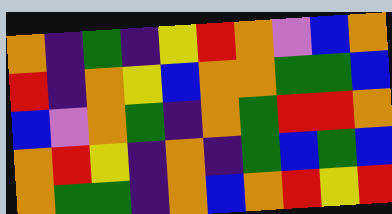[["orange", "indigo", "green", "indigo", "yellow", "red", "orange", "violet", "blue", "orange"], ["red", "indigo", "orange", "yellow", "blue", "orange", "orange", "green", "green", "blue"], ["blue", "violet", "orange", "green", "indigo", "orange", "green", "red", "red", "orange"], ["orange", "red", "yellow", "indigo", "orange", "indigo", "green", "blue", "green", "blue"], ["orange", "green", "green", "indigo", "orange", "blue", "orange", "red", "yellow", "red"]]